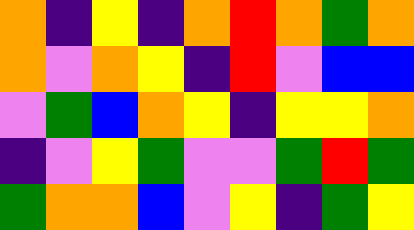[["orange", "indigo", "yellow", "indigo", "orange", "red", "orange", "green", "orange"], ["orange", "violet", "orange", "yellow", "indigo", "red", "violet", "blue", "blue"], ["violet", "green", "blue", "orange", "yellow", "indigo", "yellow", "yellow", "orange"], ["indigo", "violet", "yellow", "green", "violet", "violet", "green", "red", "green"], ["green", "orange", "orange", "blue", "violet", "yellow", "indigo", "green", "yellow"]]